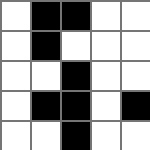[["white", "black", "black", "white", "white"], ["white", "black", "white", "white", "white"], ["white", "white", "black", "white", "white"], ["white", "black", "black", "white", "black"], ["white", "white", "black", "white", "white"]]